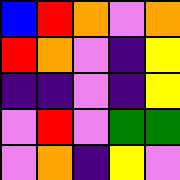[["blue", "red", "orange", "violet", "orange"], ["red", "orange", "violet", "indigo", "yellow"], ["indigo", "indigo", "violet", "indigo", "yellow"], ["violet", "red", "violet", "green", "green"], ["violet", "orange", "indigo", "yellow", "violet"]]